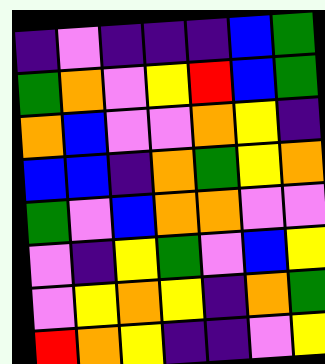[["indigo", "violet", "indigo", "indigo", "indigo", "blue", "green"], ["green", "orange", "violet", "yellow", "red", "blue", "green"], ["orange", "blue", "violet", "violet", "orange", "yellow", "indigo"], ["blue", "blue", "indigo", "orange", "green", "yellow", "orange"], ["green", "violet", "blue", "orange", "orange", "violet", "violet"], ["violet", "indigo", "yellow", "green", "violet", "blue", "yellow"], ["violet", "yellow", "orange", "yellow", "indigo", "orange", "green"], ["red", "orange", "yellow", "indigo", "indigo", "violet", "yellow"]]